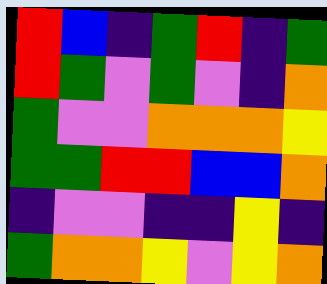[["red", "blue", "indigo", "green", "red", "indigo", "green"], ["red", "green", "violet", "green", "violet", "indigo", "orange"], ["green", "violet", "violet", "orange", "orange", "orange", "yellow"], ["green", "green", "red", "red", "blue", "blue", "orange"], ["indigo", "violet", "violet", "indigo", "indigo", "yellow", "indigo"], ["green", "orange", "orange", "yellow", "violet", "yellow", "orange"]]